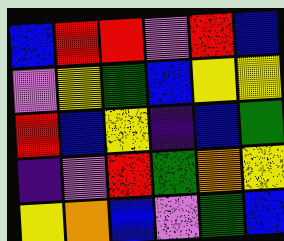[["blue", "red", "red", "violet", "red", "blue"], ["violet", "yellow", "green", "blue", "yellow", "yellow"], ["red", "blue", "yellow", "indigo", "blue", "green"], ["indigo", "violet", "red", "green", "orange", "yellow"], ["yellow", "orange", "blue", "violet", "green", "blue"]]